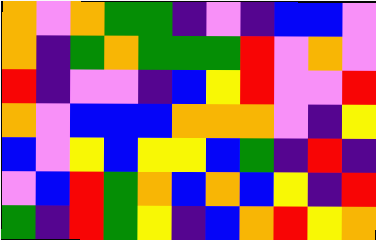[["orange", "violet", "orange", "green", "green", "indigo", "violet", "indigo", "blue", "blue", "violet"], ["orange", "indigo", "green", "orange", "green", "green", "green", "red", "violet", "orange", "violet"], ["red", "indigo", "violet", "violet", "indigo", "blue", "yellow", "red", "violet", "violet", "red"], ["orange", "violet", "blue", "blue", "blue", "orange", "orange", "orange", "violet", "indigo", "yellow"], ["blue", "violet", "yellow", "blue", "yellow", "yellow", "blue", "green", "indigo", "red", "indigo"], ["violet", "blue", "red", "green", "orange", "blue", "orange", "blue", "yellow", "indigo", "red"], ["green", "indigo", "red", "green", "yellow", "indigo", "blue", "orange", "red", "yellow", "orange"]]